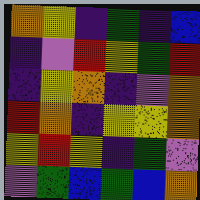[["orange", "yellow", "indigo", "green", "indigo", "blue"], ["indigo", "violet", "red", "yellow", "green", "red"], ["indigo", "yellow", "orange", "indigo", "violet", "orange"], ["red", "orange", "indigo", "yellow", "yellow", "orange"], ["yellow", "red", "yellow", "indigo", "green", "violet"], ["violet", "green", "blue", "green", "blue", "orange"]]